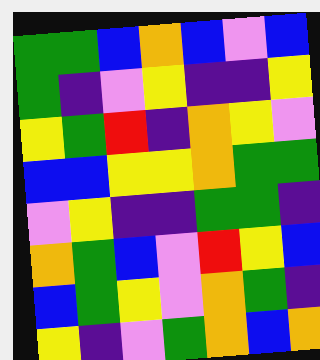[["green", "green", "blue", "orange", "blue", "violet", "blue"], ["green", "indigo", "violet", "yellow", "indigo", "indigo", "yellow"], ["yellow", "green", "red", "indigo", "orange", "yellow", "violet"], ["blue", "blue", "yellow", "yellow", "orange", "green", "green"], ["violet", "yellow", "indigo", "indigo", "green", "green", "indigo"], ["orange", "green", "blue", "violet", "red", "yellow", "blue"], ["blue", "green", "yellow", "violet", "orange", "green", "indigo"], ["yellow", "indigo", "violet", "green", "orange", "blue", "orange"]]